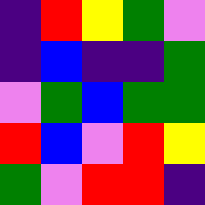[["indigo", "red", "yellow", "green", "violet"], ["indigo", "blue", "indigo", "indigo", "green"], ["violet", "green", "blue", "green", "green"], ["red", "blue", "violet", "red", "yellow"], ["green", "violet", "red", "red", "indigo"]]